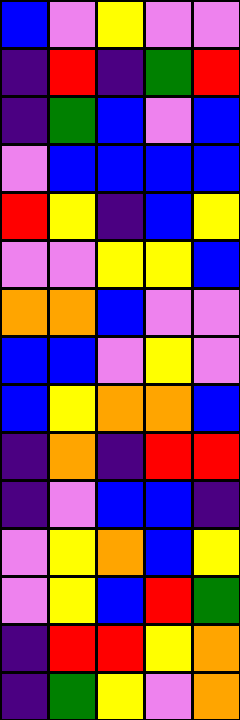[["blue", "violet", "yellow", "violet", "violet"], ["indigo", "red", "indigo", "green", "red"], ["indigo", "green", "blue", "violet", "blue"], ["violet", "blue", "blue", "blue", "blue"], ["red", "yellow", "indigo", "blue", "yellow"], ["violet", "violet", "yellow", "yellow", "blue"], ["orange", "orange", "blue", "violet", "violet"], ["blue", "blue", "violet", "yellow", "violet"], ["blue", "yellow", "orange", "orange", "blue"], ["indigo", "orange", "indigo", "red", "red"], ["indigo", "violet", "blue", "blue", "indigo"], ["violet", "yellow", "orange", "blue", "yellow"], ["violet", "yellow", "blue", "red", "green"], ["indigo", "red", "red", "yellow", "orange"], ["indigo", "green", "yellow", "violet", "orange"]]